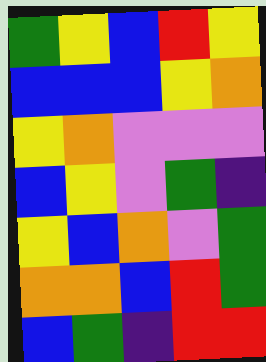[["green", "yellow", "blue", "red", "yellow"], ["blue", "blue", "blue", "yellow", "orange"], ["yellow", "orange", "violet", "violet", "violet"], ["blue", "yellow", "violet", "green", "indigo"], ["yellow", "blue", "orange", "violet", "green"], ["orange", "orange", "blue", "red", "green"], ["blue", "green", "indigo", "red", "red"]]